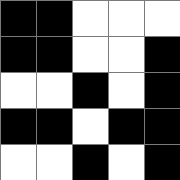[["black", "black", "white", "white", "white"], ["black", "black", "white", "white", "black"], ["white", "white", "black", "white", "black"], ["black", "black", "white", "black", "black"], ["white", "white", "black", "white", "black"]]